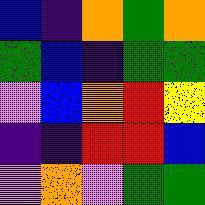[["blue", "indigo", "orange", "green", "orange"], ["green", "blue", "indigo", "green", "green"], ["violet", "blue", "orange", "red", "yellow"], ["indigo", "indigo", "red", "red", "blue"], ["violet", "orange", "violet", "green", "green"]]